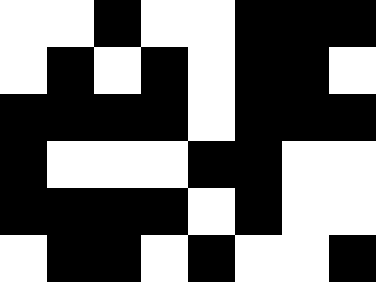[["white", "white", "black", "white", "white", "black", "black", "black"], ["white", "black", "white", "black", "white", "black", "black", "white"], ["black", "black", "black", "black", "white", "black", "black", "black"], ["black", "white", "white", "white", "black", "black", "white", "white"], ["black", "black", "black", "black", "white", "black", "white", "white"], ["white", "black", "black", "white", "black", "white", "white", "black"]]